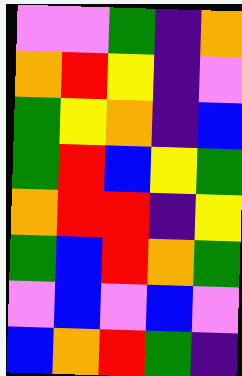[["violet", "violet", "green", "indigo", "orange"], ["orange", "red", "yellow", "indigo", "violet"], ["green", "yellow", "orange", "indigo", "blue"], ["green", "red", "blue", "yellow", "green"], ["orange", "red", "red", "indigo", "yellow"], ["green", "blue", "red", "orange", "green"], ["violet", "blue", "violet", "blue", "violet"], ["blue", "orange", "red", "green", "indigo"]]